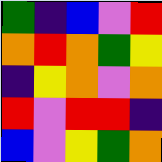[["green", "indigo", "blue", "violet", "red"], ["orange", "red", "orange", "green", "yellow"], ["indigo", "yellow", "orange", "violet", "orange"], ["red", "violet", "red", "red", "indigo"], ["blue", "violet", "yellow", "green", "orange"]]